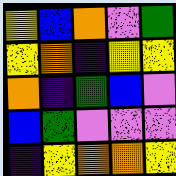[["yellow", "blue", "orange", "violet", "green"], ["yellow", "orange", "indigo", "yellow", "yellow"], ["orange", "indigo", "green", "blue", "violet"], ["blue", "green", "violet", "violet", "violet"], ["indigo", "yellow", "orange", "orange", "yellow"]]